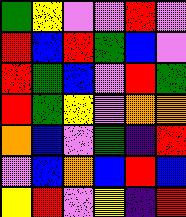[["green", "yellow", "violet", "violet", "red", "violet"], ["red", "blue", "red", "green", "blue", "violet"], ["red", "green", "blue", "violet", "red", "green"], ["red", "green", "yellow", "violet", "orange", "orange"], ["orange", "blue", "violet", "green", "indigo", "red"], ["violet", "blue", "orange", "blue", "red", "blue"], ["yellow", "red", "violet", "yellow", "indigo", "red"]]